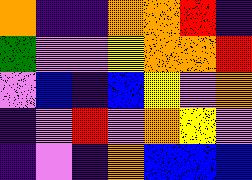[["orange", "indigo", "indigo", "orange", "orange", "red", "indigo"], ["green", "violet", "violet", "yellow", "orange", "orange", "red"], ["violet", "blue", "indigo", "blue", "yellow", "violet", "orange"], ["indigo", "violet", "red", "violet", "orange", "yellow", "violet"], ["indigo", "violet", "indigo", "orange", "blue", "blue", "blue"]]